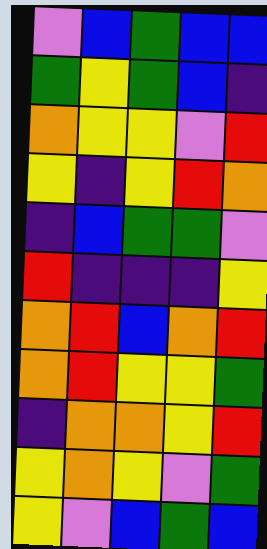[["violet", "blue", "green", "blue", "blue"], ["green", "yellow", "green", "blue", "indigo"], ["orange", "yellow", "yellow", "violet", "red"], ["yellow", "indigo", "yellow", "red", "orange"], ["indigo", "blue", "green", "green", "violet"], ["red", "indigo", "indigo", "indigo", "yellow"], ["orange", "red", "blue", "orange", "red"], ["orange", "red", "yellow", "yellow", "green"], ["indigo", "orange", "orange", "yellow", "red"], ["yellow", "orange", "yellow", "violet", "green"], ["yellow", "violet", "blue", "green", "blue"]]